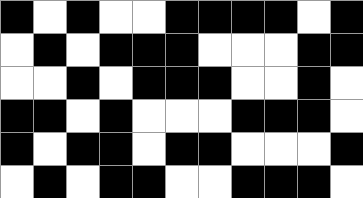[["black", "white", "black", "white", "white", "black", "black", "black", "black", "white", "black"], ["white", "black", "white", "black", "black", "black", "white", "white", "white", "black", "black"], ["white", "white", "black", "white", "black", "black", "black", "white", "white", "black", "white"], ["black", "black", "white", "black", "white", "white", "white", "black", "black", "black", "white"], ["black", "white", "black", "black", "white", "black", "black", "white", "white", "white", "black"], ["white", "black", "white", "black", "black", "white", "white", "black", "black", "black", "white"]]